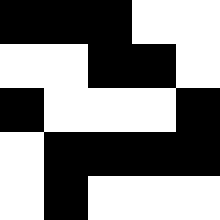[["black", "black", "black", "white", "white"], ["white", "white", "black", "black", "white"], ["black", "white", "white", "white", "black"], ["white", "black", "black", "black", "black"], ["white", "black", "white", "white", "white"]]